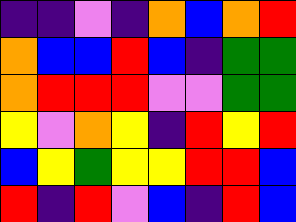[["indigo", "indigo", "violet", "indigo", "orange", "blue", "orange", "red"], ["orange", "blue", "blue", "red", "blue", "indigo", "green", "green"], ["orange", "red", "red", "red", "violet", "violet", "green", "green"], ["yellow", "violet", "orange", "yellow", "indigo", "red", "yellow", "red"], ["blue", "yellow", "green", "yellow", "yellow", "red", "red", "blue"], ["red", "indigo", "red", "violet", "blue", "indigo", "red", "blue"]]